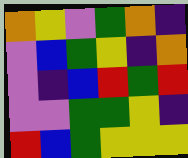[["orange", "yellow", "violet", "green", "orange", "indigo"], ["violet", "blue", "green", "yellow", "indigo", "orange"], ["violet", "indigo", "blue", "red", "green", "red"], ["violet", "violet", "green", "green", "yellow", "indigo"], ["red", "blue", "green", "yellow", "yellow", "yellow"]]